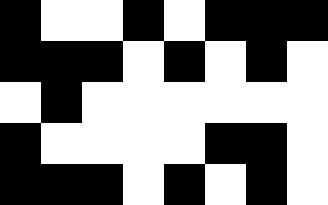[["black", "white", "white", "black", "white", "black", "black", "black"], ["black", "black", "black", "white", "black", "white", "black", "white"], ["white", "black", "white", "white", "white", "white", "white", "white"], ["black", "white", "white", "white", "white", "black", "black", "white"], ["black", "black", "black", "white", "black", "white", "black", "white"]]